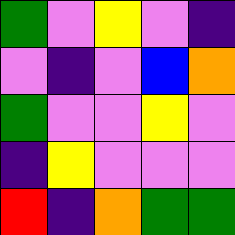[["green", "violet", "yellow", "violet", "indigo"], ["violet", "indigo", "violet", "blue", "orange"], ["green", "violet", "violet", "yellow", "violet"], ["indigo", "yellow", "violet", "violet", "violet"], ["red", "indigo", "orange", "green", "green"]]